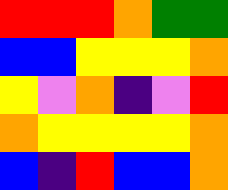[["red", "red", "red", "orange", "green", "green"], ["blue", "blue", "yellow", "yellow", "yellow", "orange"], ["yellow", "violet", "orange", "indigo", "violet", "red"], ["orange", "yellow", "yellow", "yellow", "yellow", "orange"], ["blue", "indigo", "red", "blue", "blue", "orange"]]